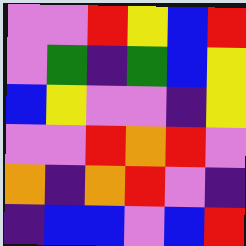[["violet", "violet", "red", "yellow", "blue", "red"], ["violet", "green", "indigo", "green", "blue", "yellow"], ["blue", "yellow", "violet", "violet", "indigo", "yellow"], ["violet", "violet", "red", "orange", "red", "violet"], ["orange", "indigo", "orange", "red", "violet", "indigo"], ["indigo", "blue", "blue", "violet", "blue", "red"]]